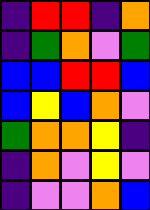[["indigo", "red", "red", "indigo", "orange"], ["indigo", "green", "orange", "violet", "green"], ["blue", "blue", "red", "red", "blue"], ["blue", "yellow", "blue", "orange", "violet"], ["green", "orange", "orange", "yellow", "indigo"], ["indigo", "orange", "violet", "yellow", "violet"], ["indigo", "violet", "violet", "orange", "blue"]]